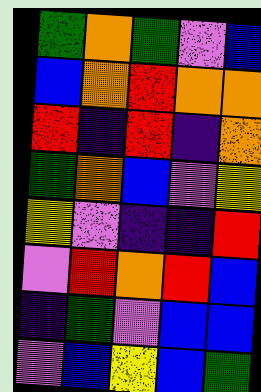[["green", "orange", "green", "violet", "blue"], ["blue", "orange", "red", "orange", "orange"], ["red", "indigo", "red", "indigo", "orange"], ["green", "orange", "blue", "violet", "yellow"], ["yellow", "violet", "indigo", "indigo", "red"], ["violet", "red", "orange", "red", "blue"], ["indigo", "green", "violet", "blue", "blue"], ["violet", "blue", "yellow", "blue", "green"]]